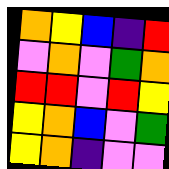[["orange", "yellow", "blue", "indigo", "red"], ["violet", "orange", "violet", "green", "orange"], ["red", "red", "violet", "red", "yellow"], ["yellow", "orange", "blue", "violet", "green"], ["yellow", "orange", "indigo", "violet", "violet"]]